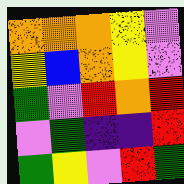[["orange", "orange", "orange", "yellow", "violet"], ["yellow", "blue", "orange", "yellow", "violet"], ["green", "violet", "red", "orange", "red"], ["violet", "green", "indigo", "indigo", "red"], ["green", "yellow", "violet", "red", "green"]]